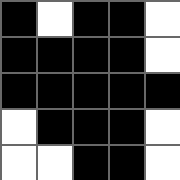[["black", "white", "black", "black", "white"], ["black", "black", "black", "black", "white"], ["black", "black", "black", "black", "black"], ["white", "black", "black", "black", "white"], ["white", "white", "black", "black", "white"]]